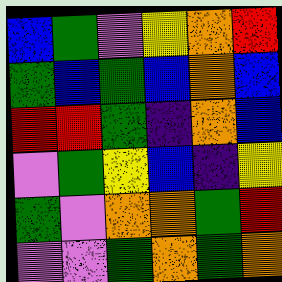[["blue", "green", "violet", "yellow", "orange", "red"], ["green", "blue", "green", "blue", "orange", "blue"], ["red", "red", "green", "indigo", "orange", "blue"], ["violet", "green", "yellow", "blue", "indigo", "yellow"], ["green", "violet", "orange", "orange", "green", "red"], ["violet", "violet", "green", "orange", "green", "orange"]]